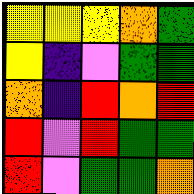[["yellow", "yellow", "yellow", "orange", "green"], ["yellow", "indigo", "violet", "green", "green"], ["orange", "indigo", "red", "orange", "red"], ["red", "violet", "red", "green", "green"], ["red", "violet", "green", "green", "orange"]]